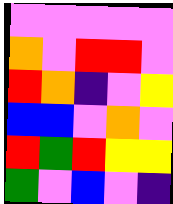[["violet", "violet", "violet", "violet", "violet"], ["orange", "violet", "red", "red", "violet"], ["red", "orange", "indigo", "violet", "yellow"], ["blue", "blue", "violet", "orange", "violet"], ["red", "green", "red", "yellow", "yellow"], ["green", "violet", "blue", "violet", "indigo"]]